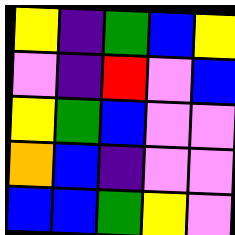[["yellow", "indigo", "green", "blue", "yellow"], ["violet", "indigo", "red", "violet", "blue"], ["yellow", "green", "blue", "violet", "violet"], ["orange", "blue", "indigo", "violet", "violet"], ["blue", "blue", "green", "yellow", "violet"]]